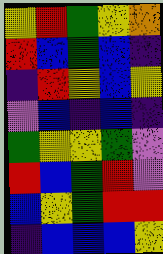[["yellow", "red", "green", "yellow", "orange"], ["red", "blue", "green", "blue", "indigo"], ["indigo", "red", "yellow", "blue", "yellow"], ["violet", "blue", "indigo", "blue", "indigo"], ["green", "yellow", "yellow", "green", "violet"], ["red", "blue", "green", "red", "violet"], ["blue", "yellow", "green", "red", "red"], ["indigo", "blue", "blue", "blue", "yellow"]]